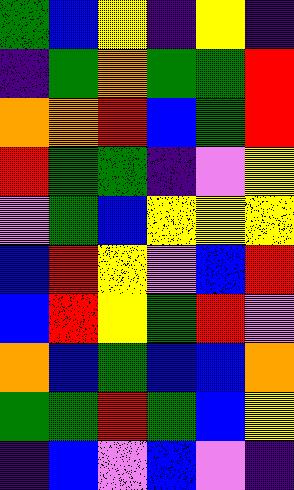[["green", "blue", "yellow", "indigo", "yellow", "indigo"], ["indigo", "green", "orange", "green", "green", "red"], ["orange", "orange", "red", "blue", "green", "red"], ["red", "green", "green", "indigo", "violet", "yellow"], ["violet", "green", "blue", "yellow", "yellow", "yellow"], ["blue", "red", "yellow", "violet", "blue", "red"], ["blue", "red", "yellow", "green", "red", "violet"], ["orange", "blue", "green", "blue", "blue", "orange"], ["green", "green", "red", "green", "blue", "yellow"], ["indigo", "blue", "violet", "blue", "violet", "indigo"]]